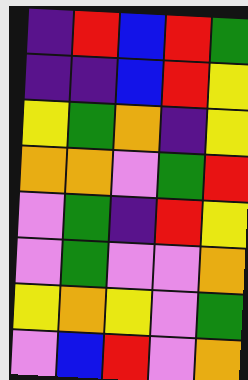[["indigo", "red", "blue", "red", "green"], ["indigo", "indigo", "blue", "red", "yellow"], ["yellow", "green", "orange", "indigo", "yellow"], ["orange", "orange", "violet", "green", "red"], ["violet", "green", "indigo", "red", "yellow"], ["violet", "green", "violet", "violet", "orange"], ["yellow", "orange", "yellow", "violet", "green"], ["violet", "blue", "red", "violet", "orange"]]